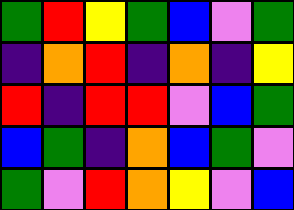[["green", "red", "yellow", "green", "blue", "violet", "green"], ["indigo", "orange", "red", "indigo", "orange", "indigo", "yellow"], ["red", "indigo", "red", "red", "violet", "blue", "green"], ["blue", "green", "indigo", "orange", "blue", "green", "violet"], ["green", "violet", "red", "orange", "yellow", "violet", "blue"]]